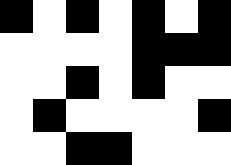[["black", "white", "black", "white", "black", "white", "black"], ["white", "white", "white", "white", "black", "black", "black"], ["white", "white", "black", "white", "black", "white", "white"], ["white", "black", "white", "white", "white", "white", "black"], ["white", "white", "black", "black", "white", "white", "white"]]